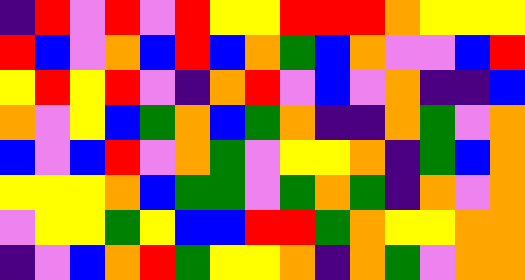[["indigo", "red", "violet", "red", "violet", "red", "yellow", "yellow", "red", "red", "red", "orange", "yellow", "yellow", "yellow"], ["red", "blue", "violet", "orange", "blue", "red", "blue", "orange", "green", "blue", "orange", "violet", "violet", "blue", "red"], ["yellow", "red", "yellow", "red", "violet", "indigo", "orange", "red", "violet", "blue", "violet", "orange", "indigo", "indigo", "blue"], ["orange", "violet", "yellow", "blue", "green", "orange", "blue", "green", "orange", "indigo", "indigo", "orange", "green", "violet", "orange"], ["blue", "violet", "blue", "red", "violet", "orange", "green", "violet", "yellow", "yellow", "orange", "indigo", "green", "blue", "orange"], ["yellow", "yellow", "yellow", "orange", "blue", "green", "green", "violet", "green", "orange", "green", "indigo", "orange", "violet", "orange"], ["violet", "yellow", "yellow", "green", "yellow", "blue", "blue", "red", "red", "green", "orange", "yellow", "yellow", "orange", "orange"], ["indigo", "violet", "blue", "orange", "red", "green", "yellow", "yellow", "orange", "indigo", "orange", "green", "violet", "orange", "orange"]]